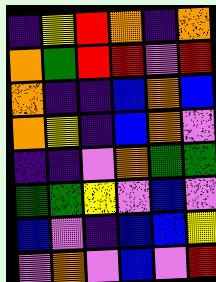[["indigo", "yellow", "red", "orange", "indigo", "orange"], ["orange", "green", "red", "red", "violet", "red"], ["orange", "indigo", "indigo", "blue", "orange", "blue"], ["orange", "yellow", "indigo", "blue", "orange", "violet"], ["indigo", "indigo", "violet", "orange", "green", "green"], ["green", "green", "yellow", "violet", "blue", "violet"], ["blue", "violet", "indigo", "blue", "blue", "yellow"], ["violet", "orange", "violet", "blue", "violet", "red"]]